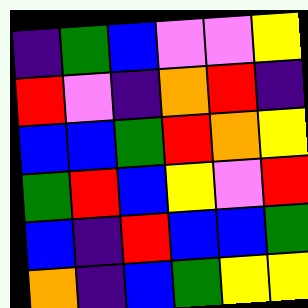[["indigo", "green", "blue", "violet", "violet", "yellow"], ["red", "violet", "indigo", "orange", "red", "indigo"], ["blue", "blue", "green", "red", "orange", "yellow"], ["green", "red", "blue", "yellow", "violet", "red"], ["blue", "indigo", "red", "blue", "blue", "green"], ["orange", "indigo", "blue", "green", "yellow", "yellow"]]